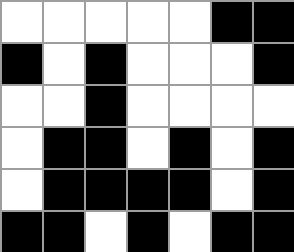[["white", "white", "white", "white", "white", "black", "black"], ["black", "white", "black", "white", "white", "white", "black"], ["white", "white", "black", "white", "white", "white", "white"], ["white", "black", "black", "white", "black", "white", "black"], ["white", "black", "black", "black", "black", "white", "black"], ["black", "black", "white", "black", "white", "black", "black"]]